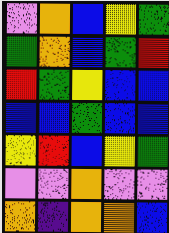[["violet", "orange", "blue", "yellow", "green"], ["green", "orange", "blue", "green", "red"], ["red", "green", "yellow", "blue", "blue"], ["blue", "blue", "green", "blue", "blue"], ["yellow", "red", "blue", "yellow", "green"], ["violet", "violet", "orange", "violet", "violet"], ["orange", "indigo", "orange", "orange", "blue"]]